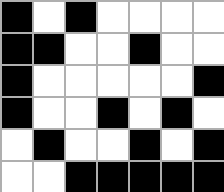[["black", "white", "black", "white", "white", "white", "white"], ["black", "black", "white", "white", "black", "white", "white"], ["black", "white", "white", "white", "white", "white", "black"], ["black", "white", "white", "black", "white", "black", "white"], ["white", "black", "white", "white", "black", "white", "black"], ["white", "white", "black", "black", "black", "black", "black"]]